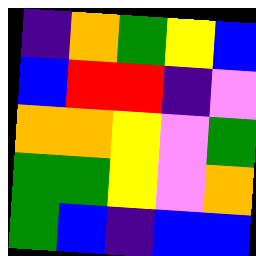[["indigo", "orange", "green", "yellow", "blue"], ["blue", "red", "red", "indigo", "violet"], ["orange", "orange", "yellow", "violet", "green"], ["green", "green", "yellow", "violet", "orange"], ["green", "blue", "indigo", "blue", "blue"]]